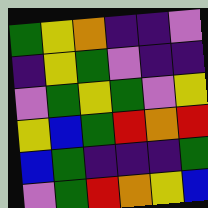[["green", "yellow", "orange", "indigo", "indigo", "violet"], ["indigo", "yellow", "green", "violet", "indigo", "indigo"], ["violet", "green", "yellow", "green", "violet", "yellow"], ["yellow", "blue", "green", "red", "orange", "red"], ["blue", "green", "indigo", "indigo", "indigo", "green"], ["violet", "green", "red", "orange", "yellow", "blue"]]